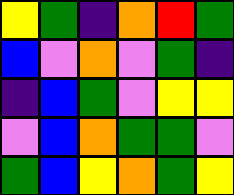[["yellow", "green", "indigo", "orange", "red", "green"], ["blue", "violet", "orange", "violet", "green", "indigo"], ["indigo", "blue", "green", "violet", "yellow", "yellow"], ["violet", "blue", "orange", "green", "green", "violet"], ["green", "blue", "yellow", "orange", "green", "yellow"]]